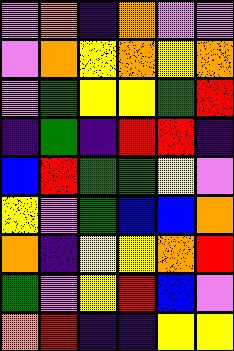[["violet", "orange", "indigo", "orange", "violet", "violet"], ["violet", "orange", "yellow", "orange", "yellow", "orange"], ["violet", "green", "yellow", "yellow", "green", "red"], ["indigo", "green", "indigo", "red", "red", "indigo"], ["blue", "red", "green", "green", "yellow", "violet"], ["yellow", "violet", "green", "blue", "blue", "orange"], ["orange", "indigo", "yellow", "yellow", "orange", "red"], ["green", "violet", "yellow", "red", "blue", "violet"], ["orange", "red", "indigo", "indigo", "yellow", "yellow"]]